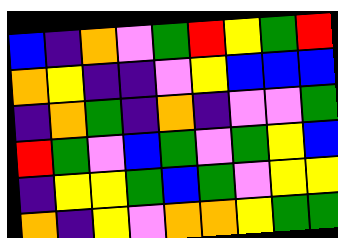[["blue", "indigo", "orange", "violet", "green", "red", "yellow", "green", "red"], ["orange", "yellow", "indigo", "indigo", "violet", "yellow", "blue", "blue", "blue"], ["indigo", "orange", "green", "indigo", "orange", "indigo", "violet", "violet", "green"], ["red", "green", "violet", "blue", "green", "violet", "green", "yellow", "blue"], ["indigo", "yellow", "yellow", "green", "blue", "green", "violet", "yellow", "yellow"], ["orange", "indigo", "yellow", "violet", "orange", "orange", "yellow", "green", "green"]]